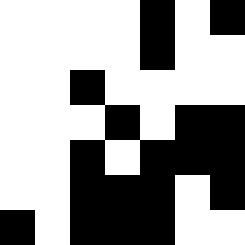[["white", "white", "white", "white", "black", "white", "black"], ["white", "white", "white", "white", "black", "white", "white"], ["white", "white", "black", "white", "white", "white", "white"], ["white", "white", "white", "black", "white", "black", "black"], ["white", "white", "black", "white", "black", "black", "black"], ["white", "white", "black", "black", "black", "white", "black"], ["black", "white", "black", "black", "black", "white", "white"]]